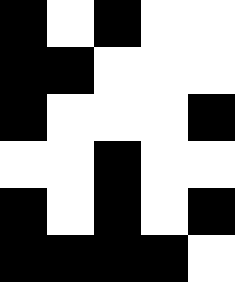[["black", "white", "black", "white", "white"], ["black", "black", "white", "white", "white"], ["black", "white", "white", "white", "black"], ["white", "white", "black", "white", "white"], ["black", "white", "black", "white", "black"], ["black", "black", "black", "black", "white"]]